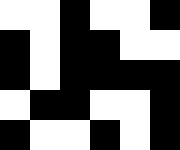[["white", "white", "black", "white", "white", "black"], ["black", "white", "black", "black", "white", "white"], ["black", "white", "black", "black", "black", "black"], ["white", "black", "black", "white", "white", "black"], ["black", "white", "white", "black", "white", "black"]]